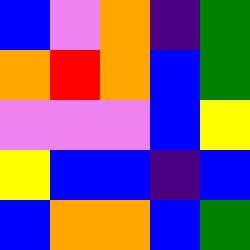[["blue", "violet", "orange", "indigo", "green"], ["orange", "red", "orange", "blue", "green"], ["violet", "violet", "violet", "blue", "yellow"], ["yellow", "blue", "blue", "indigo", "blue"], ["blue", "orange", "orange", "blue", "green"]]